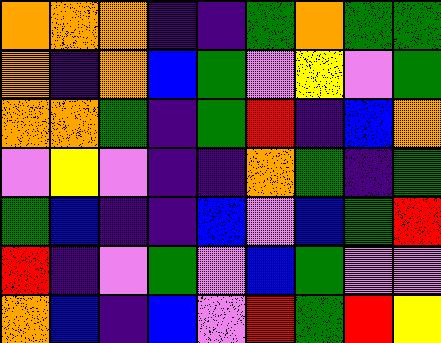[["orange", "orange", "orange", "indigo", "indigo", "green", "orange", "green", "green"], ["orange", "indigo", "orange", "blue", "green", "violet", "yellow", "violet", "green"], ["orange", "orange", "green", "indigo", "green", "red", "indigo", "blue", "orange"], ["violet", "yellow", "violet", "indigo", "indigo", "orange", "green", "indigo", "green"], ["green", "blue", "indigo", "indigo", "blue", "violet", "blue", "green", "red"], ["red", "indigo", "violet", "green", "violet", "blue", "green", "violet", "violet"], ["orange", "blue", "indigo", "blue", "violet", "red", "green", "red", "yellow"]]